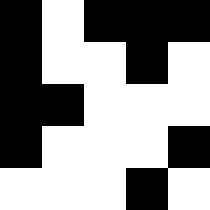[["black", "white", "black", "black", "black"], ["black", "white", "white", "black", "white"], ["black", "black", "white", "white", "white"], ["black", "white", "white", "white", "black"], ["white", "white", "white", "black", "white"]]